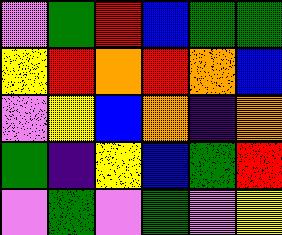[["violet", "green", "red", "blue", "green", "green"], ["yellow", "red", "orange", "red", "orange", "blue"], ["violet", "yellow", "blue", "orange", "indigo", "orange"], ["green", "indigo", "yellow", "blue", "green", "red"], ["violet", "green", "violet", "green", "violet", "yellow"]]